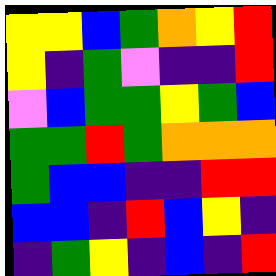[["yellow", "yellow", "blue", "green", "orange", "yellow", "red"], ["yellow", "indigo", "green", "violet", "indigo", "indigo", "red"], ["violet", "blue", "green", "green", "yellow", "green", "blue"], ["green", "green", "red", "green", "orange", "orange", "orange"], ["green", "blue", "blue", "indigo", "indigo", "red", "red"], ["blue", "blue", "indigo", "red", "blue", "yellow", "indigo"], ["indigo", "green", "yellow", "indigo", "blue", "indigo", "red"]]